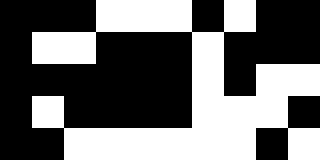[["black", "black", "black", "white", "white", "white", "black", "white", "black", "black"], ["black", "white", "white", "black", "black", "black", "white", "black", "black", "black"], ["black", "black", "black", "black", "black", "black", "white", "black", "white", "white"], ["black", "white", "black", "black", "black", "black", "white", "white", "white", "black"], ["black", "black", "white", "white", "white", "white", "white", "white", "black", "white"]]